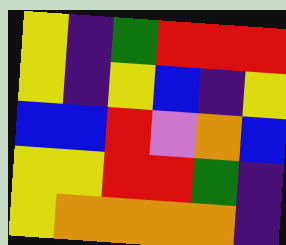[["yellow", "indigo", "green", "red", "red", "red"], ["yellow", "indigo", "yellow", "blue", "indigo", "yellow"], ["blue", "blue", "red", "violet", "orange", "blue"], ["yellow", "yellow", "red", "red", "green", "indigo"], ["yellow", "orange", "orange", "orange", "orange", "indigo"]]